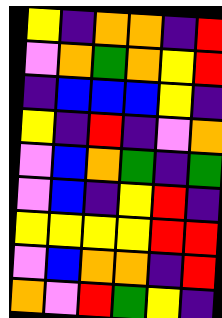[["yellow", "indigo", "orange", "orange", "indigo", "red"], ["violet", "orange", "green", "orange", "yellow", "red"], ["indigo", "blue", "blue", "blue", "yellow", "indigo"], ["yellow", "indigo", "red", "indigo", "violet", "orange"], ["violet", "blue", "orange", "green", "indigo", "green"], ["violet", "blue", "indigo", "yellow", "red", "indigo"], ["yellow", "yellow", "yellow", "yellow", "red", "red"], ["violet", "blue", "orange", "orange", "indigo", "red"], ["orange", "violet", "red", "green", "yellow", "indigo"]]